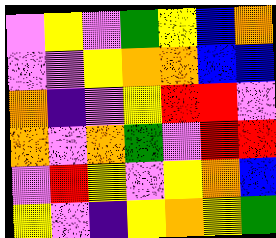[["violet", "yellow", "violet", "green", "yellow", "blue", "orange"], ["violet", "violet", "yellow", "orange", "orange", "blue", "blue"], ["orange", "indigo", "violet", "yellow", "red", "red", "violet"], ["orange", "violet", "orange", "green", "violet", "red", "red"], ["violet", "red", "yellow", "violet", "yellow", "orange", "blue"], ["yellow", "violet", "indigo", "yellow", "orange", "yellow", "green"]]